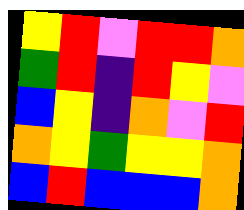[["yellow", "red", "violet", "red", "red", "orange"], ["green", "red", "indigo", "red", "yellow", "violet"], ["blue", "yellow", "indigo", "orange", "violet", "red"], ["orange", "yellow", "green", "yellow", "yellow", "orange"], ["blue", "red", "blue", "blue", "blue", "orange"]]